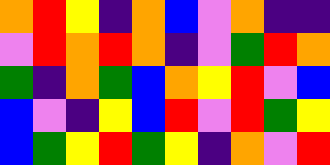[["orange", "red", "yellow", "indigo", "orange", "blue", "violet", "orange", "indigo", "indigo"], ["violet", "red", "orange", "red", "orange", "indigo", "violet", "green", "red", "orange"], ["green", "indigo", "orange", "green", "blue", "orange", "yellow", "red", "violet", "blue"], ["blue", "violet", "indigo", "yellow", "blue", "red", "violet", "red", "green", "yellow"], ["blue", "green", "yellow", "red", "green", "yellow", "indigo", "orange", "violet", "red"]]